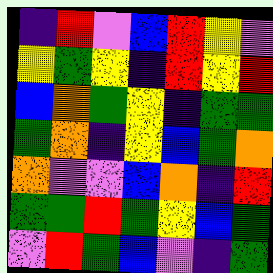[["indigo", "red", "violet", "blue", "red", "yellow", "violet"], ["yellow", "green", "yellow", "indigo", "red", "yellow", "red"], ["blue", "orange", "green", "yellow", "indigo", "green", "green"], ["green", "orange", "indigo", "yellow", "blue", "green", "orange"], ["orange", "violet", "violet", "blue", "orange", "indigo", "red"], ["green", "green", "red", "green", "yellow", "blue", "green"], ["violet", "red", "green", "blue", "violet", "indigo", "green"]]